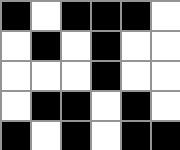[["black", "white", "black", "black", "black", "white"], ["white", "black", "white", "black", "white", "white"], ["white", "white", "white", "black", "white", "white"], ["white", "black", "black", "white", "black", "white"], ["black", "white", "black", "white", "black", "black"]]